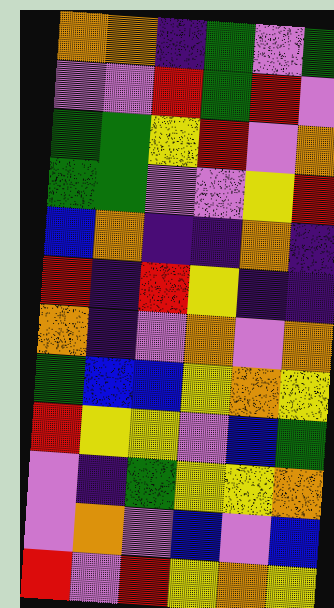[["orange", "orange", "indigo", "green", "violet", "green"], ["violet", "violet", "red", "green", "red", "violet"], ["green", "green", "yellow", "red", "violet", "orange"], ["green", "green", "violet", "violet", "yellow", "red"], ["blue", "orange", "indigo", "indigo", "orange", "indigo"], ["red", "indigo", "red", "yellow", "indigo", "indigo"], ["orange", "indigo", "violet", "orange", "violet", "orange"], ["green", "blue", "blue", "yellow", "orange", "yellow"], ["red", "yellow", "yellow", "violet", "blue", "green"], ["violet", "indigo", "green", "yellow", "yellow", "orange"], ["violet", "orange", "violet", "blue", "violet", "blue"], ["red", "violet", "red", "yellow", "orange", "yellow"]]